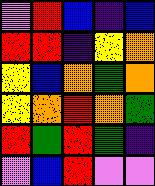[["violet", "red", "blue", "indigo", "blue"], ["red", "red", "indigo", "yellow", "orange"], ["yellow", "blue", "orange", "green", "orange"], ["yellow", "orange", "red", "orange", "green"], ["red", "green", "red", "green", "indigo"], ["violet", "blue", "red", "violet", "violet"]]